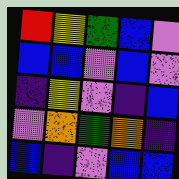[["red", "yellow", "green", "blue", "violet"], ["blue", "blue", "violet", "blue", "violet"], ["indigo", "yellow", "violet", "indigo", "blue"], ["violet", "orange", "green", "orange", "indigo"], ["blue", "indigo", "violet", "blue", "blue"]]